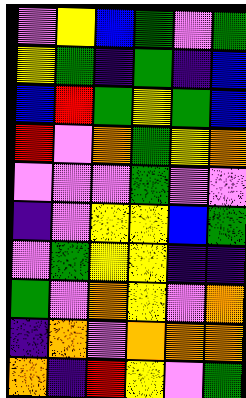[["violet", "yellow", "blue", "green", "violet", "green"], ["yellow", "green", "indigo", "green", "indigo", "blue"], ["blue", "red", "green", "yellow", "green", "blue"], ["red", "violet", "orange", "green", "yellow", "orange"], ["violet", "violet", "violet", "green", "violet", "violet"], ["indigo", "violet", "yellow", "yellow", "blue", "green"], ["violet", "green", "yellow", "yellow", "indigo", "indigo"], ["green", "violet", "orange", "yellow", "violet", "orange"], ["indigo", "orange", "violet", "orange", "orange", "orange"], ["orange", "indigo", "red", "yellow", "violet", "green"]]